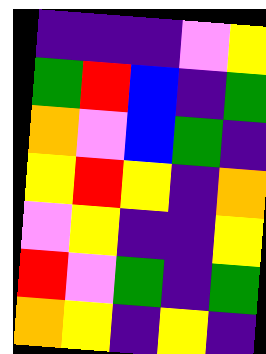[["indigo", "indigo", "indigo", "violet", "yellow"], ["green", "red", "blue", "indigo", "green"], ["orange", "violet", "blue", "green", "indigo"], ["yellow", "red", "yellow", "indigo", "orange"], ["violet", "yellow", "indigo", "indigo", "yellow"], ["red", "violet", "green", "indigo", "green"], ["orange", "yellow", "indigo", "yellow", "indigo"]]